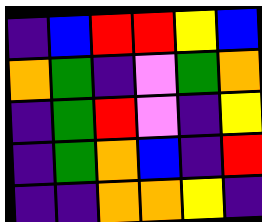[["indigo", "blue", "red", "red", "yellow", "blue"], ["orange", "green", "indigo", "violet", "green", "orange"], ["indigo", "green", "red", "violet", "indigo", "yellow"], ["indigo", "green", "orange", "blue", "indigo", "red"], ["indigo", "indigo", "orange", "orange", "yellow", "indigo"]]